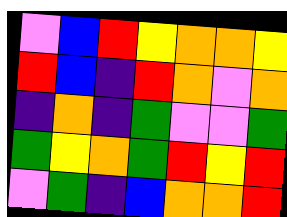[["violet", "blue", "red", "yellow", "orange", "orange", "yellow"], ["red", "blue", "indigo", "red", "orange", "violet", "orange"], ["indigo", "orange", "indigo", "green", "violet", "violet", "green"], ["green", "yellow", "orange", "green", "red", "yellow", "red"], ["violet", "green", "indigo", "blue", "orange", "orange", "red"]]